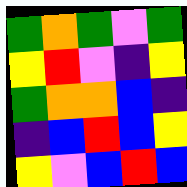[["green", "orange", "green", "violet", "green"], ["yellow", "red", "violet", "indigo", "yellow"], ["green", "orange", "orange", "blue", "indigo"], ["indigo", "blue", "red", "blue", "yellow"], ["yellow", "violet", "blue", "red", "blue"]]